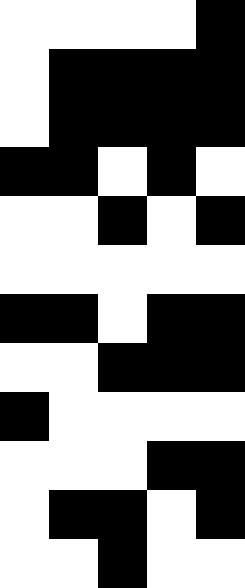[["white", "white", "white", "white", "black"], ["white", "black", "black", "black", "black"], ["white", "black", "black", "black", "black"], ["black", "black", "white", "black", "white"], ["white", "white", "black", "white", "black"], ["white", "white", "white", "white", "white"], ["black", "black", "white", "black", "black"], ["white", "white", "black", "black", "black"], ["black", "white", "white", "white", "white"], ["white", "white", "white", "black", "black"], ["white", "black", "black", "white", "black"], ["white", "white", "black", "white", "white"]]